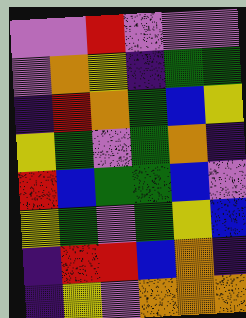[["violet", "violet", "red", "violet", "violet", "violet"], ["violet", "orange", "yellow", "indigo", "green", "green"], ["indigo", "red", "orange", "green", "blue", "yellow"], ["yellow", "green", "violet", "green", "orange", "indigo"], ["red", "blue", "green", "green", "blue", "violet"], ["yellow", "green", "violet", "green", "yellow", "blue"], ["indigo", "red", "red", "blue", "orange", "indigo"], ["indigo", "yellow", "violet", "orange", "orange", "orange"]]